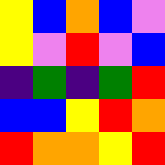[["yellow", "blue", "orange", "blue", "violet"], ["yellow", "violet", "red", "violet", "blue"], ["indigo", "green", "indigo", "green", "red"], ["blue", "blue", "yellow", "red", "orange"], ["red", "orange", "orange", "yellow", "red"]]